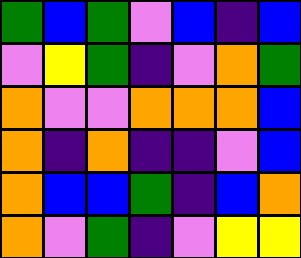[["green", "blue", "green", "violet", "blue", "indigo", "blue"], ["violet", "yellow", "green", "indigo", "violet", "orange", "green"], ["orange", "violet", "violet", "orange", "orange", "orange", "blue"], ["orange", "indigo", "orange", "indigo", "indigo", "violet", "blue"], ["orange", "blue", "blue", "green", "indigo", "blue", "orange"], ["orange", "violet", "green", "indigo", "violet", "yellow", "yellow"]]